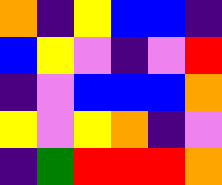[["orange", "indigo", "yellow", "blue", "blue", "indigo"], ["blue", "yellow", "violet", "indigo", "violet", "red"], ["indigo", "violet", "blue", "blue", "blue", "orange"], ["yellow", "violet", "yellow", "orange", "indigo", "violet"], ["indigo", "green", "red", "red", "red", "orange"]]